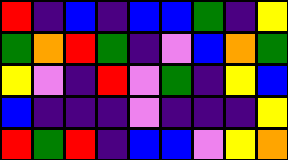[["red", "indigo", "blue", "indigo", "blue", "blue", "green", "indigo", "yellow"], ["green", "orange", "red", "green", "indigo", "violet", "blue", "orange", "green"], ["yellow", "violet", "indigo", "red", "violet", "green", "indigo", "yellow", "blue"], ["blue", "indigo", "indigo", "indigo", "violet", "indigo", "indigo", "indigo", "yellow"], ["red", "green", "red", "indigo", "blue", "blue", "violet", "yellow", "orange"]]